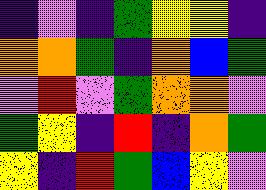[["indigo", "violet", "indigo", "green", "yellow", "yellow", "indigo"], ["orange", "orange", "green", "indigo", "orange", "blue", "green"], ["violet", "red", "violet", "green", "orange", "orange", "violet"], ["green", "yellow", "indigo", "red", "indigo", "orange", "green"], ["yellow", "indigo", "red", "green", "blue", "yellow", "violet"]]